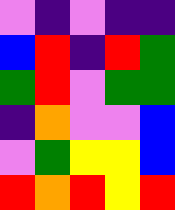[["violet", "indigo", "violet", "indigo", "indigo"], ["blue", "red", "indigo", "red", "green"], ["green", "red", "violet", "green", "green"], ["indigo", "orange", "violet", "violet", "blue"], ["violet", "green", "yellow", "yellow", "blue"], ["red", "orange", "red", "yellow", "red"]]